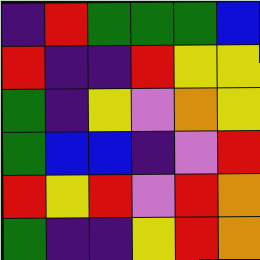[["indigo", "red", "green", "green", "green", "blue"], ["red", "indigo", "indigo", "red", "yellow", "yellow"], ["green", "indigo", "yellow", "violet", "orange", "yellow"], ["green", "blue", "blue", "indigo", "violet", "red"], ["red", "yellow", "red", "violet", "red", "orange"], ["green", "indigo", "indigo", "yellow", "red", "orange"]]